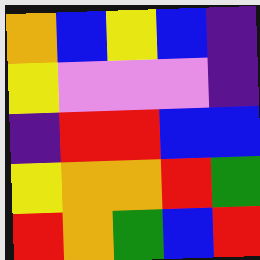[["orange", "blue", "yellow", "blue", "indigo"], ["yellow", "violet", "violet", "violet", "indigo"], ["indigo", "red", "red", "blue", "blue"], ["yellow", "orange", "orange", "red", "green"], ["red", "orange", "green", "blue", "red"]]